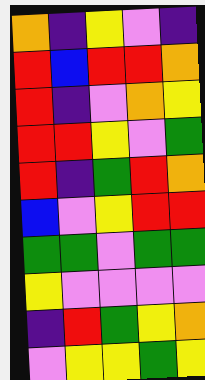[["orange", "indigo", "yellow", "violet", "indigo"], ["red", "blue", "red", "red", "orange"], ["red", "indigo", "violet", "orange", "yellow"], ["red", "red", "yellow", "violet", "green"], ["red", "indigo", "green", "red", "orange"], ["blue", "violet", "yellow", "red", "red"], ["green", "green", "violet", "green", "green"], ["yellow", "violet", "violet", "violet", "violet"], ["indigo", "red", "green", "yellow", "orange"], ["violet", "yellow", "yellow", "green", "yellow"]]